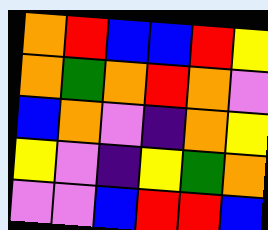[["orange", "red", "blue", "blue", "red", "yellow"], ["orange", "green", "orange", "red", "orange", "violet"], ["blue", "orange", "violet", "indigo", "orange", "yellow"], ["yellow", "violet", "indigo", "yellow", "green", "orange"], ["violet", "violet", "blue", "red", "red", "blue"]]